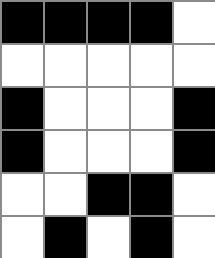[["black", "black", "black", "black", "white"], ["white", "white", "white", "white", "white"], ["black", "white", "white", "white", "black"], ["black", "white", "white", "white", "black"], ["white", "white", "black", "black", "white"], ["white", "black", "white", "black", "white"]]